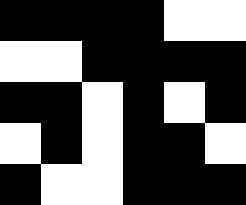[["black", "black", "black", "black", "white", "white"], ["white", "white", "black", "black", "black", "black"], ["black", "black", "white", "black", "white", "black"], ["white", "black", "white", "black", "black", "white"], ["black", "white", "white", "black", "black", "black"]]